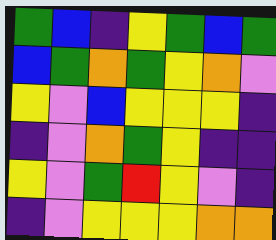[["green", "blue", "indigo", "yellow", "green", "blue", "green"], ["blue", "green", "orange", "green", "yellow", "orange", "violet"], ["yellow", "violet", "blue", "yellow", "yellow", "yellow", "indigo"], ["indigo", "violet", "orange", "green", "yellow", "indigo", "indigo"], ["yellow", "violet", "green", "red", "yellow", "violet", "indigo"], ["indigo", "violet", "yellow", "yellow", "yellow", "orange", "orange"]]